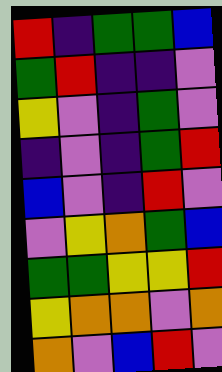[["red", "indigo", "green", "green", "blue"], ["green", "red", "indigo", "indigo", "violet"], ["yellow", "violet", "indigo", "green", "violet"], ["indigo", "violet", "indigo", "green", "red"], ["blue", "violet", "indigo", "red", "violet"], ["violet", "yellow", "orange", "green", "blue"], ["green", "green", "yellow", "yellow", "red"], ["yellow", "orange", "orange", "violet", "orange"], ["orange", "violet", "blue", "red", "violet"]]